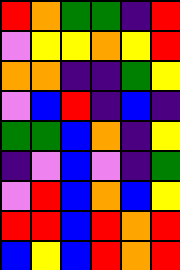[["red", "orange", "green", "green", "indigo", "red"], ["violet", "yellow", "yellow", "orange", "yellow", "red"], ["orange", "orange", "indigo", "indigo", "green", "yellow"], ["violet", "blue", "red", "indigo", "blue", "indigo"], ["green", "green", "blue", "orange", "indigo", "yellow"], ["indigo", "violet", "blue", "violet", "indigo", "green"], ["violet", "red", "blue", "orange", "blue", "yellow"], ["red", "red", "blue", "red", "orange", "red"], ["blue", "yellow", "blue", "red", "orange", "red"]]